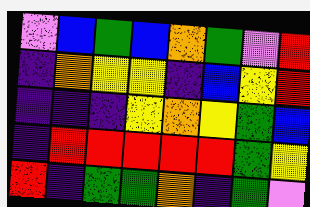[["violet", "blue", "green", "blue", "orange", "green", "violet", "red"], ["indigo", "orange", "yellow", "yellow", "indigo", "blue", "yellow", "red"], ["indigo", "indigo", "indigo", "yellow", "orange", "yellow", "green", "blue"], ["indigo", "red", "red", "red", "red", "red", "green", "yellow"], ["red", "indigo", "green", "green", "orange", "indigo", "green", "violet"]]